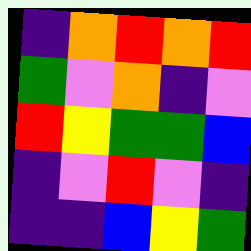[["indigo", "orange", "red", "orange", "red"], ["green", "violet", "orange", "indigo", "violet"], ["red", "yellow", "green", "green", "blue"], ["indigo", "violet", "red", "violet", "indigo"], ["indigo", "indigo", "blue", "yellow", "green"]]